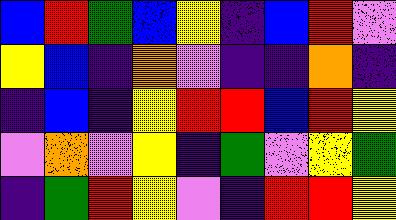[["blue", "red", "green", "blue", "yellow", "indigo", "blue", "red", "violet"], ["yellow", "blue", "indigo", "orange", "violet", "indigo", "indigo", "orange", "indigo"], ["indigo", "blue", "indigo", "yellow", "red", "red", "blue", "red", "yellow"], ["violet", "orange", "violet", "yellow", "indigo", "green", "violet", "yellow", "green"], ["indigo", "green", "red", "yellow", "violet", "indigo", "red", "red", "yellow"]]